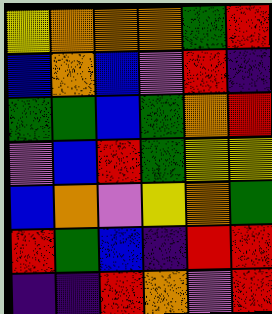[["yellow", "orange", "orange", "orange", "green", "red"], ["blue", "orange", "blue", "violet", "red", "indigo"], ["green", "green", "blue", "green", "orange", "red"], ["violet", "blue", "red", "green", "yellow", "yellow"], ["blue", "orange", "violet", "yellow", "orange", "green"], ["red", "green", "blue", "indigo", "red", "red"], ["indigo", "indigo", "red", "orange", "violet", "red"]]